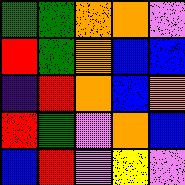[["green", "green", "orange", "orange", "violet"], ["red", "green", "orange", "blue", "blue"], ["indigo", "red", "orange", "blue", "orange"], ["red", "green", "violet", "orange", "blue"], ["blue", "red", "violet", "yellow", "violet"]]